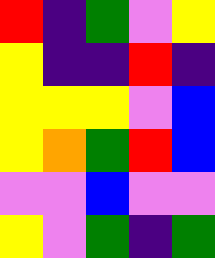[["red", "indigo", "green", "violet", "yellow"], ["yellow", "indigo", "indigo", "red", "indigo"], ["yellow", "yellow", "yellow", "violet", "blue"], ["yellow", "orange", "green", "red", "blue"], ["violet", "violet", "blue", "violet", "violet"], ["yellow", "violet", "green", "indigo", "green"]]